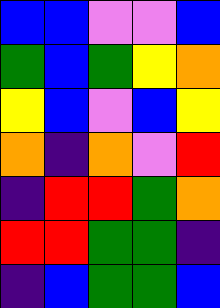[["blue", "blue", "violet", "violet", "blue"], ["green", "blue", "green", "yellow", "orange"], ["yellow", "blue", "violet", "blue", "yellow"], ["orange", "indigo", "orange", "violet", "red"], ["indigo", "red", "red", "green", "orange"], ["red", "red", "green", "green", "indigo"], ["indigo", "blue", "green", "green", "blue"]]